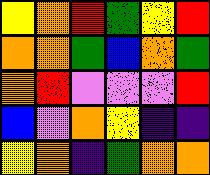[["yellow", "orange", "red", "green", "yellow", "red"], ["orange", "orange", "green", "blue", "orange", "green"], ["orange", "red", "violet", "violet", "violet", "red"], ["blue", "violet", "orange", "yellow", "indigo", "indigo"], ["yellow", "orange", "indigo", "green", "orange", "orange"]]